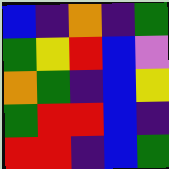[["blue", "indigo", "orange", "indigo", "green"], ["green", "yellow", "red", "blue", "violet"], ["orange", "green", "indigo", "blue", "yellow"], ["green", "red", "red", "blue", "indigo"], ["red", "red", "indigo", "blue", "green"]]